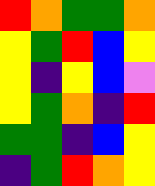[["red", "orange", "green", "green", "orange"], ["yellow", "green", "red", "blue", "yellow"], ["yellow", "indigo", "yellow", "blue", "violet"], ["yellow", "green", "orange", "indigo", "red"], ["green", "green", "indigo", "blue", "yellow"], ["indigo", "green", "red", "orange", "yellow"]]